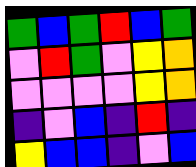[["green", "blue", "green", "red", "blue", "green"], ["violet", "red", "green", "violet", "yellow", "orange"], ["violet", "violet", "violet", "violet", "yellow", "orange"], ["indigo", "violet", "blue", "indigo", "red", "indigo"], ["yellow", "blue", "blue", "indigo", "violet", "blue"]]